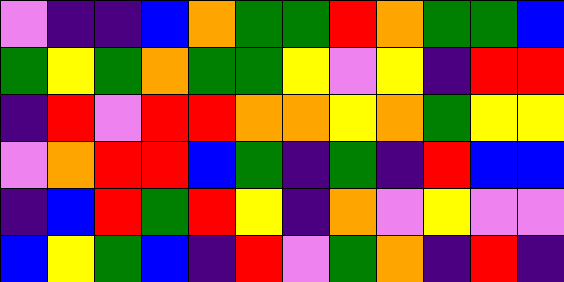[["violet", "indigo", "indigo", "blue", "orange", "green", "green", "red", "orange", "green", "green", "blue"], ["green", "yellow", "green", "orange", "green", "green", "yellow", "violet", "yellow", "indigo", "red", "red"], ["indigo", "red", "violet", "red", "red", "orange", "orange", "yellow", "orange", "green", "yellow", "yellow"], ["violet", "orange", "red", "red", "blue", "green", "indigo", "green", "indigo", "red", "blue", "blue"], ["indigo", "blue", "red", "green", "red", "yellow", "indigo", "orange", "violet", "yellow", "violet", "violet"], ["blue", "yellow", "green", "blue", "indigo", "red", "violet", "green", "orange", "indigo", "red", "indigo"]]